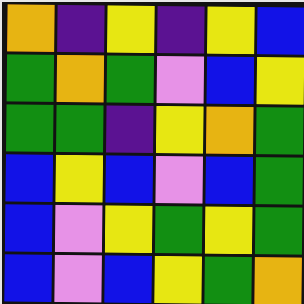[["orange", "indigo", "yellow", "indigo", "yellow", "blue"], ["green", "orange", "green", "violet", "blue", "yellow"], ["green", "green", "indigo", "yellow", "orange", "green"], ["blue", "yellow", "blue", "violet", "blue", "green"], ["blue", "violet", "yellow", "green", "yellow", "green"], ["blue", "violet", "blue", "yellow", "green", "orange"]]